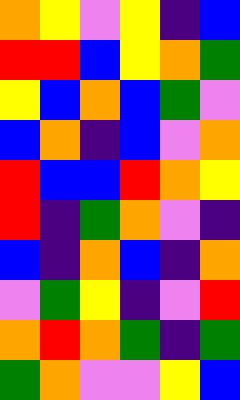[["orange", "yellow", "violet", "yellow", "indigo", "blue"], ["red", "red", "blue", "yellow", "orange", "green"], ["yellow", "blue", "orange", "blue", "green", "violet"], ["blue", "orange", "indigo", "blue", "violet", "orange"], ["red", "blue", "blue", "red", "orange", "yellow"], ["red", "indigo", "green", "orange", "violet", "indigo"], ["blue", "indigo", "orange", "blue", "indigo", "orange"], ["violet", "green", "yellow", "indigo", "violet", "red"], ["orange", "red", "orange", "green", "indigo", "green"], ["green", "orange", "violet", "violet", "yellow", "blue"]]